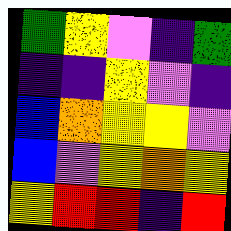[["green", "yellow", "violet", "indigo", "green"], ["indigo", "indigo", "yellow", "violet", "indigo"], ["blue", "orange", "yellow", "yellow", "violet"], ["blue", "violet", "yellow", "orange", "yellow"], ["yellow", "red", "red", "indigo", "red"]]